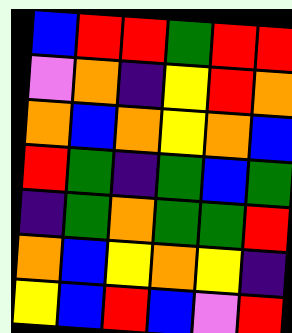[["blue", "red", "red", "green", "red", "red"], ["violet", "orange", "indigo", "yellow", "red", "orange"], ["orange", "blue", "orange", "yellow", "orange", "blue"], ["red", "green", "indigo", "green", "blue", "green"], ["indigo", "green", "orange", "green", "green", "red"], ["orange", "blue", "yellow", "orange", "yellow", "indigo"], ["yellow", "blue", "red", "blue", "violet", "red"]]